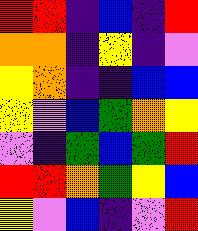[["red", "red", "indigo", "blue", "indigo", "red"], ["orange", "orange", "indigo", "yellow", "indigo", "violet"], ["yellow", "orange", "indigo", "indigo", "blue", "blue"], ["yellow", "violet", "blue", "green", "orange", "yellow"], ["violet", "indigo", "green", "blue", "green", "red"], ["red", "red", "orange", "green", "yellow", "blue"], ["yellow", "violet", "blue", "indigo", "violet", "red"]]